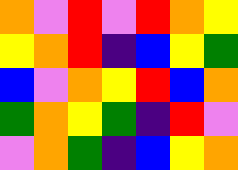[["orange", "violet", "red", "violet", "red", "orange", "yellow"], ["yellow", "orange", "red", "indigo", "blue", "yellow", "green"], ["blue", "violet", "orange", "yellow", "red", "blue", "orange"], ["green", "orange", "yellow", "green", "indigo", "red", "violet"], ["violet", "orange", "green", "indigo", "blue", "yellow", "orange"]]